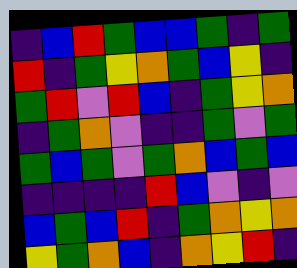[["indigo", "blue", "red", "green", "blue", "blue", "green", "indigo", "green"], ["red", "indigo", "green", "yellow", "orange", "green", "blue", "yellow", "indigo"], ["green", "red", "violet", "red", "blue", "indigo", "green", "yellow", "orange"], ["indigo", "green", "orange", "violet", "indigo", "indigo", "green", "violet", "green"], ["green", "blue", "green", "violet", "green", "orange", "blue", "green", "blue"], ["indigo", "indigo", "indigo", "indigo", "red", "blue", "violet", "indigo", "violet"], ["blue", "green", "blue", "red", "indigo", "green", "orange", "yellow", "orange"], ["yellow", "green", "orange", "blue", "indigo", "orange", "yellow", "red", "indigo"]]